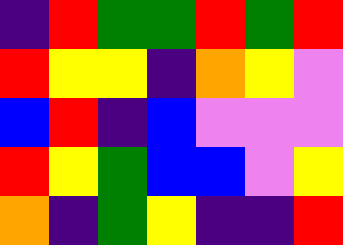[["indigo", "red", "green", "green", "red", "green", "red"], ["red", "yellow", "yellow", "indigo", "orange", "yellow", "violet"], ["blue", "red", "indigo", "blue", "violet", "violet", "violet"], ["red", "yellow", "green", "blue", "blue", "violet", "yellow"], ["orange", "indigo", "green", "yellow", "indigo", "indigo", "red"]]